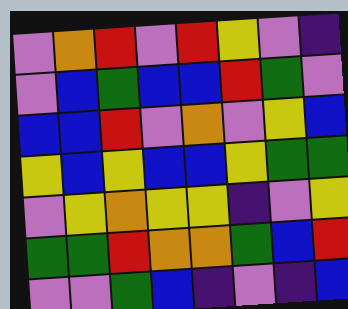[["violet", "orange", "red", "violet", "red", "yellow", "violet", "indigo"], ["violet", "blue", "green", "blue", "blue", "red", "green", "violet"], ["blue", "blue", "red", "violet", "orange", "violet", "yellow", "blue"], ["yellow", "blue", "yellow", "blue", "blue", "yellow", "green", "green"], ["violet", "yellow", "orange", "yellow", "yellow", "indigo", "violet", "yellow"], ["green", "green", "red", "orange", "orange", "green", "blue", "red"], ["violet", "violet", "green", "blue", "indigo", "violet", "indigo", "blue"]]